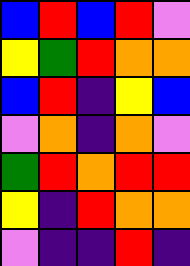[["blue", "red", "blue", "red", "violet"], ["yellow", "green", "red", "orange", "orange"], ["blue", "red", "indigo", "yellow", "blue"], ["violet", "orange", "indigo", "orange", "violet"], ["green", "red", "orange", "red", "red"], ["yellow", "indigo", "red", "orange", "orange"], ["violet", "indigo", "indigo", "red", "indigo"]]